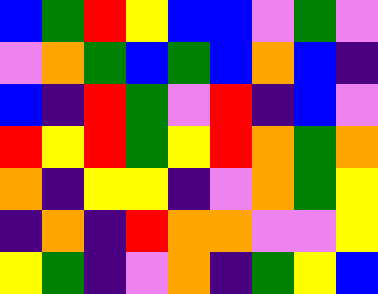[["blue", "green", "red", "yellow", "blue", "blue", "violet", "green", "violet"], ["violet", "orange", "green", "blue", "green", "blue", "orange", "blue", "indigo"], ["blue", "indigo", "red", "green", "violet", "red", "indigo", "blue", "violet"], ["red", "yellow", "red", "green", "yellow", "red", "orange", "green", "orange"], ["orange", "indigo", "yellow", "yellow", "indigo", "violet", "orange", "green", "yellow"], ["indigo", "orange", "indigo", "red", "orange", "orange", "violet", "violet", "yellow"], ["yellow", "green", "indigo", "violet", "orange", "indigo", "green", "yellow", "blue"]]